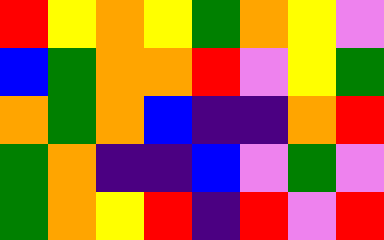[["red", "yellow", "orange", "yellow", "green", "orange", "yellow", "violet"], ["blue", "green", "orange", "orange", "red", "violet", "yellow", "green"], ["orange", "green", "orange", "blue", "indigo", "indigo", "orange", "red"], ["green", "orange", "indigo", "indigo", "blue", "violet", "green", "violet"], ["green", "orange", "yellow", "red", "indigo", "red", "violet", "red"]]